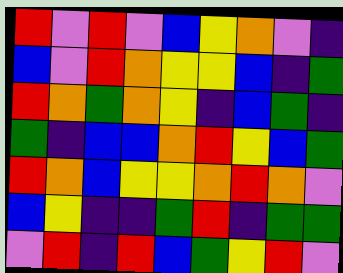[["red", "violet", "red", "violet", "blue", "yellow", "orange", "violet", "indigo"], ["blue", "violet", "red", "orange", "yellow", "yellow", "blue", "indigo", "green"], ["red", "orange", "green", "orange", "yellow", "indigo", "blue", "green", "indigo"], ["green", "indigo", "blue", "blue", "orange", "red", "yellow", "blue", "green"], ["red", "orange", "blue", "yellow", "yellow", "orange", "red", "orange", "violet"], ["blue", "yellow", "indigo", "indigo", "green", "red", "indigo", "green", "green"], ["violet", "red", "indigo", "red", "blue", "green", "yellow", "red", "violet"]]